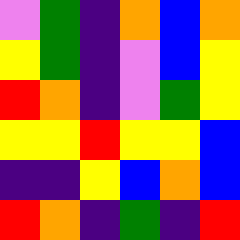[["violet", "green", "indigo", "orange", "blue", "orange"], ["yellow", "green", "indigo", "violet", "blue", "yellow"], ["red", "orange", "indigo", "violet", "green", "yellow"], ["yellow", "yellow", "red", "yellow", "yellow", "blue"], ["indigo", "indigo", "yellow", "blue", "orange", "blue"], ["red", "orange", "indigo", "green", "indigo", "red"]]